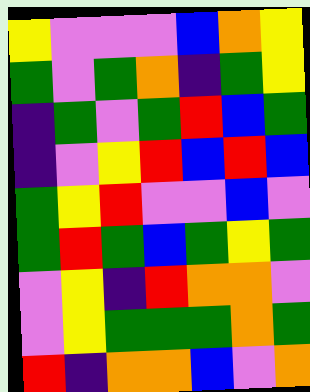[["yellow", "violet", "violet", "violet", "blue", "orange", "yellow"], ["green", "violet", "green", "orange", "indigo", "green", "yellow"], ["indigo", "green", "violet", "green", "red", "blue", "green"], ["indigo", "violet", "yellow", "red", "blue", "red", "blue"], ["green", "yellow", "red", "violet", "violet", "blue", "violet"], ["green", "red", "green", "blue", "green", "yellow", "green"], ["violet", "yellow", "indigo", "red", "orange", "orange", "violet"], ["violet", "yellow", "green", "green", "green", "orange", "green"], ["red", "indigo", "orange", "orange", "blue", "violet", "orange"]]